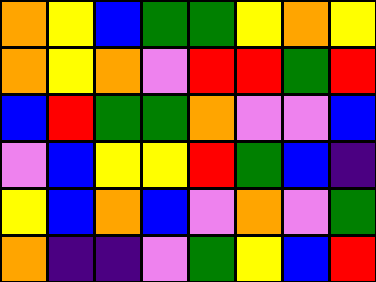[["orange", "yellow", "blue", "green", "green", "yellow", "orange", "yellow"], ["orange", "yellow", "orange", "violet", "red", "red", "green", "red"], ["blue", "red", "green", "green", "orange", "violet", "violet", "blue"], ["violet", "blue", "yellow", "yellow", "red", "green", "blue", "indigo"], ["yellow", "blue", "orange", "blue", "violet", "orange", "violet", "green"], ["orange", "indigo", "indigo", "violet", "green", "yellow", "blue", "red"]]